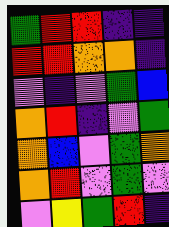[["green", "red", "red", "indigo", "indigo"], ["red", "red", "orange", "orange", "indigo"], ["violet", "indigo", "violet", "green", "blue"], ["orange", "red", "indigo", "violet", "green"], ["orange", "blue", "violet", "green", "orange"], ["orange", "red", "violet", "green", "violet"], ["violet", "yellow", "green", "red", "indigo"]]